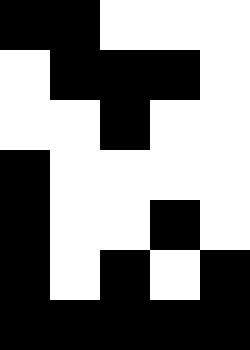[["black", "black", "white", "white", "white"], ["white", "black", "black", "black", "white"], ["white", "white", "black", "white", "white"], ["black", "white", "white", "white", "white"], ["black", "white", "white", "black", "white"], ["black", "white", "black", "white", "black"], ["black", "black", "black", "black", "black"]]